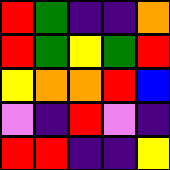[["red", "green", "indigo", "indigo", "orange"], ["red", "green", "yellow", "green", "red"], ["yellow", "orange", "orange", "red", "blue"], ["violet", "indigo", "red", "violet", "indigo"], ["red", "red", "indigo", "indigo", "yellow"]]